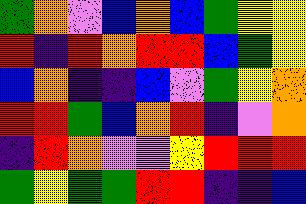[["green", "orange", "violet", "blue", "orange", "blue", "green", "yellow", "yellow"], ["red", "indigo", "red", "orange", "red", "red", "blue", "green", "yellow"], ["blue", "orange", "indigo", "indigo", "blue", "violet", "green", "yellow", "orange"], ["red", "red", "green", "blue", "orange", "red", "indigo", "violet", "orange"], ["indigo", "red", "orange", "violet", "violet", "yellow", "red", "red", "red"], ["green", "yellow", "green", "green", "red", "red", "indigo", "indigo", "blue"]]